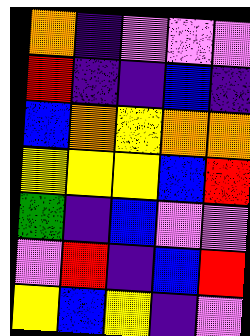[["orange", "indigo", "violet", "violet", "violet"], ["red", "indigo", "indigo", "blue", "indigo"], ["blue", "orange", "yellow", "orange", "orange"], ["yellow", "yellow", "yellow", "blue", "red"], ["green", "indigo", "blue", "violet", "violet"], ["violet", "red", "indigo", "blue", "red"], ["yellow", "blue", "yellow", "indigo", "violet"]]